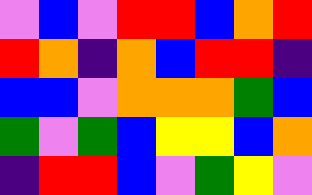[["violet", "blue", "violet", "red", "red", "blue", "orange", "red"], ["red", "orange", "indigo", "orange", "blue", "red", "red", "indigo"], ["blue", "blue", "violet", "orange", "orange", "orange", "green", "blue"], ["green", "violet", "green", "blue", "yellow", "yellow", "blue", "orange"], ["indigo", "red", "red", "blue", "violet", "green", "yellow", "violet"]]